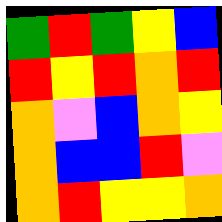[["green", "red", "green", "yellow", "blue"], ["red", "yellow", "red", "orange", "red"], ["orange", "violet", "blue", "orange", "yellow"], ["orange", "blue", "blue", "red", "violet"], ["orange", "red", "yellow", "yellow", "orange"]]